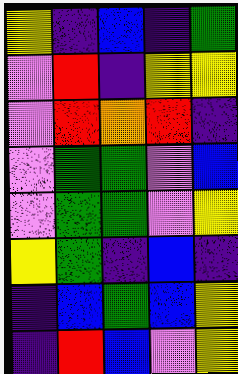[["yellow", "indigo", "blue", "indigo", "green"], ["violet", "red", "indigo", "yellow", "yellow"], ["violet", "red", "orange", "red", "indigo"], ["violet", "green", "green", "violet", "blue"], ["violet", "green", "green", "violet", "yellow"], ["yellow", "green", "indigo", "blue", "indigo"], ["indigo", "blue", "green", "blue", "yellow"], ["indigo", "red", "blue", "violet", "yellow"]]